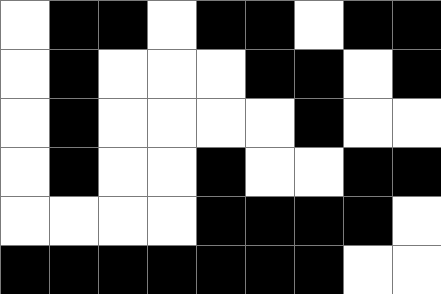[["white", "black", "black", "white", "black", "black", "white", "black", "black"], ["white", "black", "white", "white", "white", "black", "black", "white", "black"], ["white", "black", "white", "white", "white", "white", "black", "white", "white"], ["white", "black", "white", "white", "black", "white", "white", "black", "black"], ["white", "white", "white", "white", "black", "black", "black", "black", "white"], ["black", "black", "black", "black", "black", "black", "black", "white", "white"]]